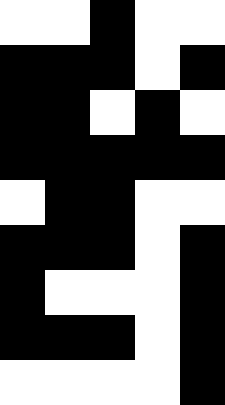[["white", "white", "black", "white", "white"], ["black", "black", "black", "white", "black"], ["black", "black", "white", "black", "white"], ["black", "black", "black", "black", "black"], ["white", "black", "black", "white", "white"], ["black", "black", "black", "white", "black"], ["black", "white", "white", "white", "black"], ["black", "black", "black", "white", "black"], ["white", "white", "white", "white", "black"]]